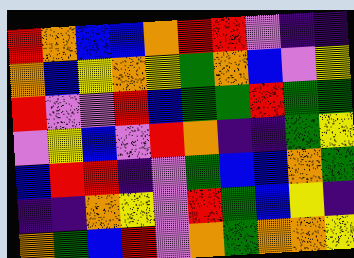[["red", "orange", "blue", "blue", "orange", "red", "red", "violet", "indigo", "indigo"], ["orange", "blue", "yellow", "orange", "yellow", "green", "orange", "blue", "violet", "yellow"], ["red", "violet", "violet", "red", "blue", "green", "green", "red", "green", "green"], ["violet", "yellow", "blue", "violet", "red", "orange", "indigo", "indigo", "green", "yellow"], ["blue", "red", "red", "indigo", "violet", "green", "blue", "blue", "orange", "green"], ["indigo", "indigo", "orange", "yellow", "violet", "red", "green", "blue", "yellow", "indigo"], ["orange", "green", "blue", "red", "violet", "orange", "green", "orange", "orange", "yellow"]]